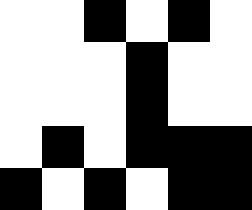[["white", "white", "black", "white", "black", "white"], ["white", "white", "white", "black", "white", "white"], ["white", "white", "white", "black", "white", "white"], ["white", "black", "white", "black", "black", "black"], ["black", "white", "black", "white", "black", "black"]]